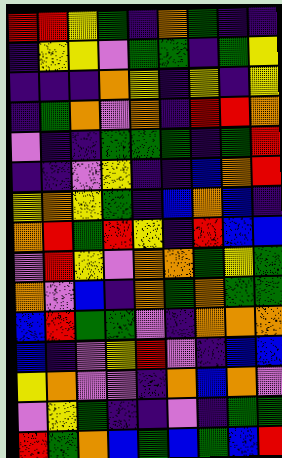[["red", "red", "yellow", "green", "indigo", "orange", "green", "indigo", "indigo"], ["indigo", "yellow", "yellow", "violet", "green", "green", "indigo", "green", "yellow"], ["indigo", "indigo", "indigo", "orange", "yellow", "indigo", "yellow", "indigo", "yellow"], ["indigo", "green", "orange", "violet", "orange", "indigo", "red", "red", "orange"], ["violet", "indigo", "indigo", "green", "green", "green", "indigo", "green", "red"], ["indigo", "indigo", "violet", "yellow", "indigo", "indigo", "blue", "orange", "red"], ["yellow", "orange", "yellow", "green", "indigo", "blue", "orange", "blue", "indigo"], ["orange", "red", "green", "red", "yellow", "indigo", "red", "blue", "blue"], ["violet", "red", "yellow", "violet", "orange", "orange", "green", "yellow", "green"], ["orange", "violet", "blue", "indigo", "orange", "green", "orange", "green", "green"], ["blue", "red", "green", "green", "violet", "indigo", "orange", "orange", "orange"], ["blue", "indigo", "violet", "yellow", "red", "violet", "indigo", "blue", "blue"], ["yellow", "orange", "violet", "violet", "indigo", "orange", "blue", "orange", "violet"], ["violet", "yellow", "green", "indigo", "indigo", "violet", "indigo", "green", "green"], ["red", "green", "orange", "blue", "green", "blue", "green", "blue", "red"]]